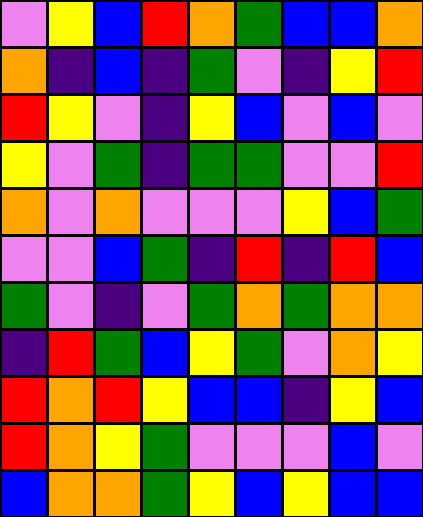[["violet", "yellow", "blue", "red", "orange", "green", "blue", "blue", "orange"], ["orange", "indigo", "blue", "indigo", "green", "violet", "indigo", "yellow", "red"], ["red", "yellow", "violet", "indigo", "yellow", "blue", "violet", "blue", "violet"], ["yellow", "violet", "green", "indigo", "green", "green", "violet", "violet", "red"], ["orange", "violet", "orange", "violet", "violet", "violet", "yellow", "blue", "green"], ["violet", "violet", "blue", "green", "indigo", "red", "indigo", "red", "blue"], ["green", "violet", "indigo", "violet", "green", "orange", "green", "orange", "orange"], ["indigo", "red", "green", "blue", "yellow", "green", "violet", "orange", "yellow"], ["red", "orange", "red", "yellow", "blue", "blue", "indigo", "yellow", "blue"], ["red", "orange", "yellow", "green", "violet", "violet", "violet", "blue", "violet"], ["blue", "orange", "orange", "green", "yellow", "blue", "yellow", "blue", "blue"]]